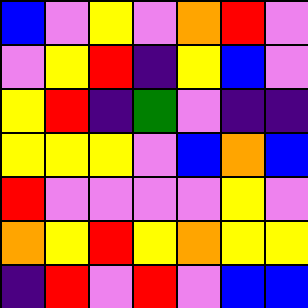[["blue", "violet", "yellow", "violet", "orange", "red", "violet"], ["violet", "yellow", "red", "indigo", "yellow", "blue", "violet"], ["yellow", "red", "indigo", "green", "violet", "indigo", "indigo"], ["yellow", "yellow", "yellow", "violet", "blue", "orange", "blue"], ["red", "violet", "violet", "violet", "violet", "yellow", "violet"], ["orange", "yellow", "red", "yellow", "orange", "yellow", "yellow"], ["indigo", "red", "violet", "red", "violet", "blue", "blue"]]